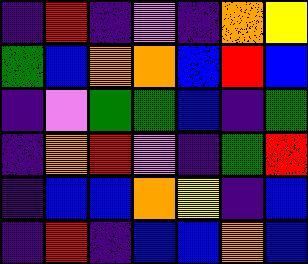[["indigo", "red", "indigo", "violet", "indigo", "orange", "yellow"], ["green", "blue", "orange", "orange", "blue", "red", "blue"], ["indigo", "violet", "green", "green", "blue", "indigo", "green"], ["indigo", "orange", "red", "violet", "indigo", "green", "red"], ["indigo", "blue", "blue", "orange", "yellow", "indigo", "blue"], ["indigo", "red", "indigo", "blue", "blue", "orange", "blue"]]